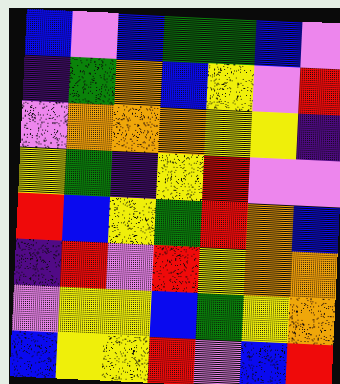[["blue", "violet", "blue", "green", "green", "blue", "violet"], ["indigo", "green", "orange", "blue", "yellow", "violet", "red"], ["violet", "orange", "orange", "orange", "yellow", "yellow", "indigo"], ["yellow", "green", "indigo", "yellow", "red", "violet", "violet"], ["red", "blue", "yellow", "green", "red", "orange", "blue"], ["indigo", "red", "violet", "red", "yellow", "orange", "orange"], ["violet", "yellow", "yellow", "blue", "green", "yellow", "orange"], ["blue", "yellow", "yellow", "red", "violet", "blue", "red"]]